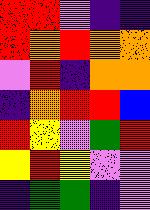[["red", "red", "violet", "indigo", "indigo"], ["red", "orange", "red", "orange", "orange"], ["violet", "red", "indigo", "orange", "orange"], ["indigo", "orange", "red", "red", "blue"], ["red", "yellow", "violet", "green", "red"], ["yellow", "red", "yellow", "violet", "violet"], ["indigo", "green", "green", "indigo", "violet"]]